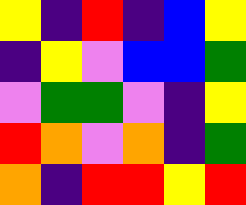[["yellow", "indigo", "red", "indigo", "blue", "yellow"], ["indigo", "yellow", "violet", "blue", "blue", "green"], ["violet", "green", "green", "violet", "indigo", "yellow"], ["red", "orange", "violet", "orange", "indigo", "green"], ["orange", "indigo", "red", "red", "yellow", "red"]]